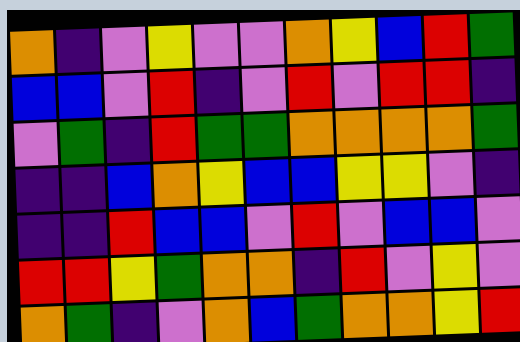[["orange", "indigo", "violet", "yellow", "violet", "violet", "orange", "yellow", "blue", "red", "green"], ["blue", "blue", "violet", "red", "indigo", "violet", "red", "violet", "red", "red", "indigo"], ["violet", "green", "indigo", "red", "green", "green", "orange", "orange", "orange", "orange", "green"], ["indigo", "indigo", "blue", "orange", "yellow", "blue", "blue", "yellow", "yellow", "violet", "indigo"], ["indigo", "indigo", "red", "blue", "blue", "violet", "red", "violet", "blue", "blue", "violet"], ["red", "red", "yellow", "green", "orange", "orange", "indigo", "red", "violet", "yellow", "violet"], ["orange", "green", "indigo", "violet", "orange", "blue", "green", "orange", "orange", "yellow", "red"]]